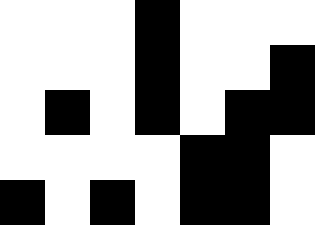[["white", "white", "white", "black", "white", "white", "white"], ["white", "white", "white", "black", "white", "white", "black"], ["white", "black", "white", "black", "white", "black", "black"], ["white", "white", "white", "white", "black", "black", "white"], ["black", "white", "black", "white", "black", "black", "white"]]